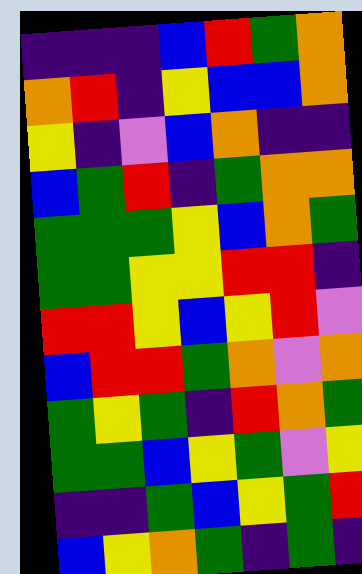[["indigo", "indigo", "indigo", "blue", "red", "green", "orange"], ["orange", "red", "indigo", "yellow", "blue", "blue", "orange"], ["yellow", "indigo", "violet", "blue", "orange", "indigo", "indigo"], ["blue", "green", "red", "indigo", "green", "orange", "orange"], ["green", "green", "green", "yellow", "blue", "orange", "green"], ["green", "green", "yellow", "yellow", "red", "red", "indigo"], ["red", "red", "yellow", "blue", "yellow", "red", "violet"], ["blue", "red", "red", "green", "orange", "violet", "orange"], ["green", "yellow", "green", "indigo", "red", "orange", "green"], ["green", "green", "blue", "yellow", "green", "violet", "yellow"], ["indigo", "indigo", "green", "blue", "yellow", "green", "red"], ["blue", "yellow", "orange", "green", "indigo", "green", "indigo"]]